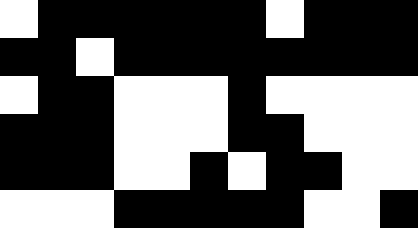[["white", "black", "black", "black", "black", "black", "black", "white", "black", "black", "black"], ["black", "black", "white", "black", "black", "black", "black", "black", "black", "black", "black"], ["white", "black", "black", "white", "white", "white", "black", "white", "white", "white", "white"], ["black", "black", "black", "white", "white", "white", "black", "black", "white", "white", "white"], ["black", "black", "black", "white", "white", "black", "white", "black", "black", "white", "white"], ["white", "white", "white", "black", "black", "black", "black", "black", "white", "white", "black"]]